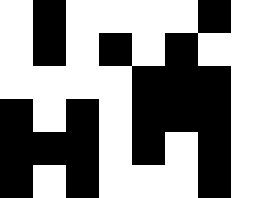[["white", "black", "white", "white", "white", "white", "black", "white"], ["white", "black", "white", "black", "white", "black", "white", "white"], ["white", "white", "white", "white", "black", "black", "black", "white"], ["black", "white", "black", "white", "black", "black", "black", "white"], ["black", "black", "black", "white", "black", "white", "black", "white"], ["black", "white", "black", "white", "white", "white", "black", "white"]]